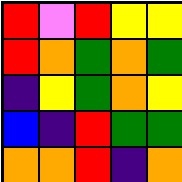[["red", "violet", "red", "yellow", "yellow"], ["red", "orange", "green", "orange", "green"], ["indigo", "yellow", "green", "orange", "yellow"], ["blue", "indigo", "red", "green", "green"], ["orange", "orange", "red", "indigo", "orange"]]